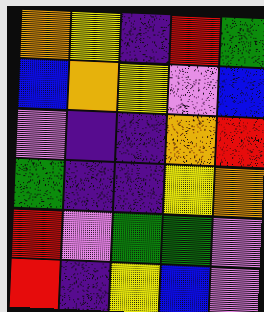[["orange", "yellow", "indigo", "red", "green"], ["blue", "orange", "yellow", "violet", "blue"], ["violet", "indigo", "indigo", "orange", "red"], ["green", "indigo", "indigo", "yellow", "orange"], ["red", "violet", "green", "green", "violet"], ["red", "indigo", "yellow", "blue", "violet"]]